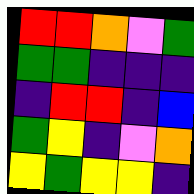[["red", "red", "orange", "violet", "green"], ["green", "green", "indigo", "indigo", "indigo"], ["indigo", "red", "red", "indigo", "blue"], ["green", "yellow", "indigo", "violet", "orange"], ["yellow", "green", "yellow", "yellow", "indigo"]]